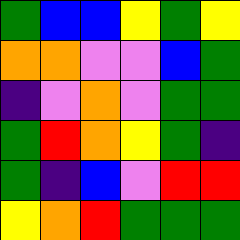[["green", "blue", "blue", "yellow", "green", "yellow"], ["orange", "orange", "violet", "violet", "blue", "green"], ["indigo", "violet", "orange", "violet", "green", "green"], ["green", "red", "orange", "yellow", "green", "indigo"], ["green", "indigo", "blue", "violet", "red", "red"], ["yellow", "orange", "red", "green", "green", "green"]]